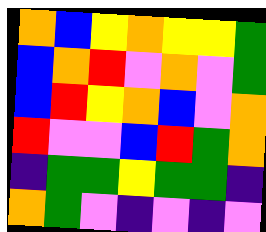[["orange", "blue", "yellow", "orange", "yellow", "yellow", "green"], ["blue", "orange", "red", "violet", "orange", "violet", "green"], ["blue", "red", "yellow", "orange", "blue", "violet", "orange"], ["red", "violet", "violet", "blue", "red", "green", "orange"], ["indigo", "green", "green", "yellow", "green", "green", "indigo"], ["orange", "green", "violet", "indigo", "violet", "indigo", "violet"]]